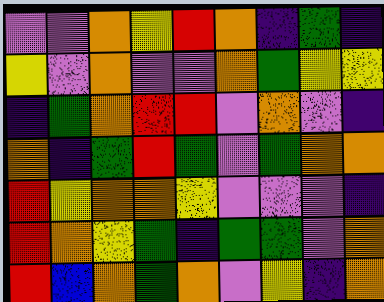[["violet", "violet", "orange", "yellow", "red", "orange", "indigo", "green", "indigo"], ["yellow", "violet", "orange", "violet", "violet", "orange", "green", "yellow", "yellow"], ["indigo", "green", "orange", "red", "red", "violet", "orange", "violet", "indigo"], ["orange", "indigo", "green", "red", "green", "violet", "green", "orange", "orange"], ["red", "yellow", "orange", "orange", "yellow", "violet", "violet", "violet", "indigo"], ["red", "orange", "yellow", "green", "indigo", "green", "green", "violet", "orange"], ["red", "blue", "orange", "green", "orange", "violet", "yellow", "indigo", "orange"]]